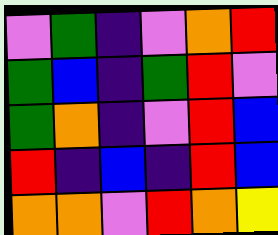[["violet", "green", "indigo", "violet", "orange", "red"], ["green", "blue", "indigo", "green", "red", "violet"], ["green", "orange", "indigo", "violet", "red", "blue"], ["red", "indigo", "blue", "indigo", "red", "blue"], ["orange", "orange", "violet", "red", "orange", "yellow"]]